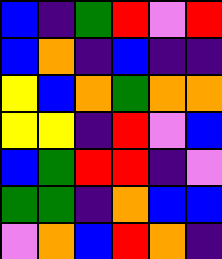[["blue", "indigo", "green", "red", "violet", "red"], ["blue", "orange", "indigo", "blue", "indigo", "indigo"], ["yellow", "blue", "orange", "green", "orange", "orange"], ["yellow", "yellow", "indigo", "red", "violet", "blue"], ["blue", "green", "red", "red", "indigo", "violet"], ["green", "green", "indigo", "orange", "blue", "blue"], ["violet", "orange", "blue", "red", "orange", "indigo"]]